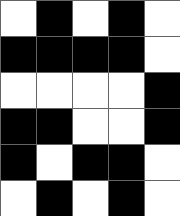[["white", "black", "white", "black", "white"], ["black", "black", "black", "black", "white"], ["white", "white", "white", "white", "black"], ["black", "black", "white", "white", "black"], ["black", "white", "black", "black", "white"], ["white", "black", "white", "black", "white"]]